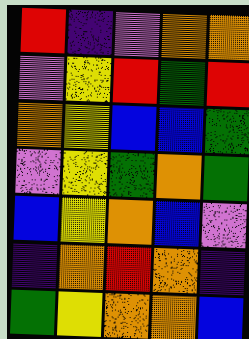[["red", "indigo", "violet", "orange", "orange"], ["violet", "yellow", "red", "green", "red"], ["orange", "yellow", "blue", "blue", "green"], ["violet", "yellow", "green", "orange", "green"], ["blue", "yellow", "orange", "blue", "violet"], ["indigo", "orange", "red", "orange", "indigo"], ["green", "yellow", "orange", "orange", "blue"]]